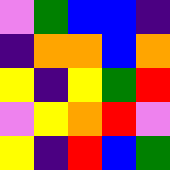[["violet", "green", "blue", "blue", "indigo"], ["indigo", "orange", "orange", "blue", "orange"], ["yellow", "indigo", "yellow", "green", "red"], ["violet", "yellow", "orange", "red", "violet"], ["yellow", "indigo", "red", "blue", "green"]]